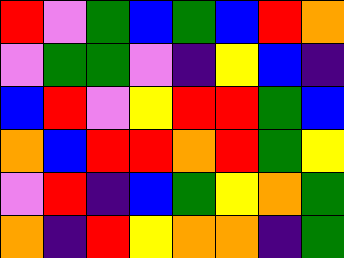[["red", "violet", "green", "blue", "green", "blue", "red", "orange"], ["violet", "green", "green", "violet", "indigo", "yellow", "blue", "indigo"], ["blue", "red", "violet", "yellow", "red", "red", "green", "blue"], ["orange", "blue", "red", "red", "orange", "red", "green", "yellow"], ["violet", "red", "indigo", "blue", "green", "yellow", "orange", "green"], ["orange", "indigo", "red", "yellow", "orange", "orange", "indigo", "green"]]